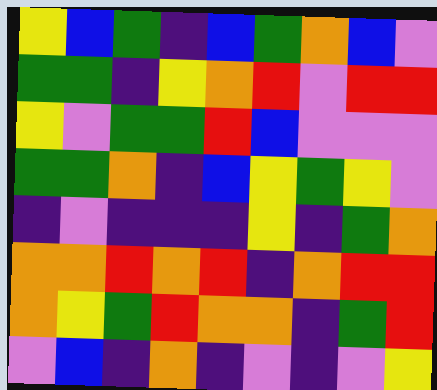[["yellow", "blue", "green", "indigo", "blue", "green", "orange", "blue", "violet"], ["green", "green", "indigo", "yellow", "orange", "red", "violet", "red", "red"], ["yellow", "violet", "green", "green", "red", "blue", "violet", "violet", "violet"], ["green", "green", "orange", "indigo", "blue", "yellow", "green", "yellow", "violet"], ["indigo", "violet", "indigo", "indigo", "indigo", "yellow", "indigo", "green", "orange"], ["orange", "orange", "red", "orange", "red", "indigo", "orange", "red", "red"], ["orange", "yellow", "green", "red", "orange", "orange", "indigo", "green", "red"], ["violet", "blue", "indigo", "orange", "indigo", "violet", "indigo", "violet", "yellow"]]